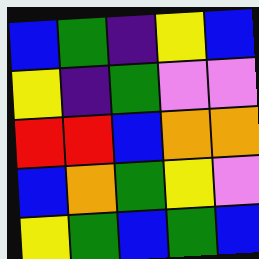[["blue", "green", "indigo", "yellow", "blue"], ["yellow", "indigo", "green", "violet", "violet"], ["red", "red", "blue", "orange", "orange"], ["blue", "orange", "green", "yellow", "violet"], ["yellow", "green", "blue", "green", "blue"]]